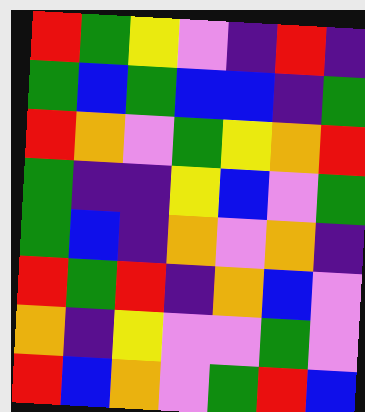[["red", "green", "yellow", "violet", "indigo", "red", "indigo"], ["green", "blue", "green", "blue", "blue", "indigo", "green"], ["red", "orange", "violet", "green", "yellow", "orange", "red"], ["green", "indigo", "indigo", "yellow", "blue", "violet", "green"], ["green", "blue", "indigo", "orange", "violet", "orange", "indigo"], ["red", "green", "red", "indigo", "orange", "blue", "violet"], ["orange", "indigo", "yellow", "violet", "violet", "green", "violet"], ["red", "blue", "orange", "violet", "green", "red", "blue"]]